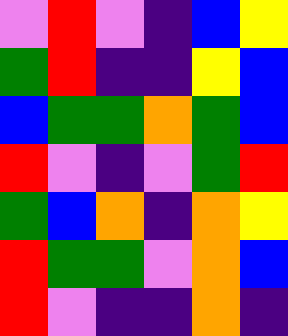[["violet", "red", "violet", "indigo", "blue", "yellow"], ["green", "red", "indigo", "indigo", "yellow", "blue"], ["blue", "green", "green", "orange", "green", "blue"], ["red", "violet", "indigo", "violet", "green", "red"], ["green", "blue", "orange", "indigo", "orange", "yellow"], ["red", "green", "green", "violet", "orange", "blue"], ["red", "violet", "indigo", "indigo", "orange", "indigo"]]